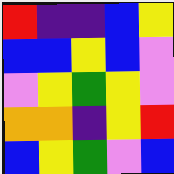[["red", "indigo", "indigo", "blue", "yellow"], ["blue", "blue", "yellow", "blue", "violet"], ["violet", "yellow", "green", "yellow", "violet"], ["orange", "orange", "indigo", "yellow", "red"], ["blue", "yellow", "green", "violet", "blue"]]